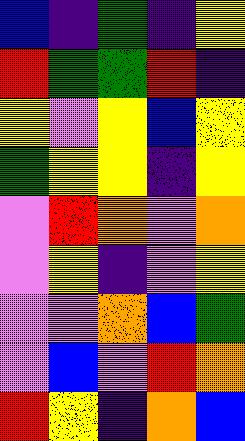[["blue", "indigo", "green", "indigo", "yellow"], ["red", "green", "green", "red", "indigo"], ["yellow", "violet", "yellow", "blue", "yellow"], ["green", "yellow", "yellow", "indigo", "yellow"], ["violet", "red", "orange", "violet", "orange"], ["violet", "yellow", "indigo", "violet", "yellow"], ["violet", "violet", "orange", "blue", "green"], ["violet", "blue", "violet", "red", "orange"], ["red", "yellow", "indigo", "orange", "blue"]]